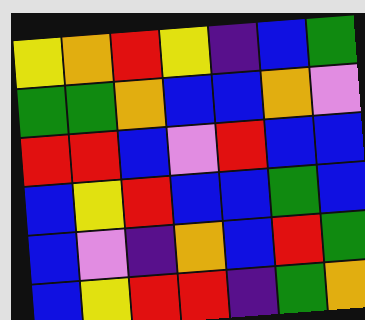[["yellow", "orange", "red", "yellow", "indigo", "blue", "green"], ["green", "green", "orange", "blue", "blue", "orange", "violet"], ["red", "red", "blue", "violet", "red", "blue", "blue"], ["blue", "yellow", "red", "blue", "blue", "green", "blue"], ["blue", "violet", "indigo", "orange", "blue", "red", "green"], ["blue", "yellow", "red", "red", "indigo", "green", "orange"]]